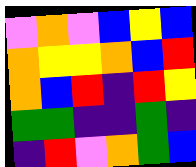[["violet", "orange", "violet", "blue", "yellow", "blue"], ["orange", "yellow", "yellow", "orange", "blue", "red"], ["orange", "blue", "red", "indigo", "red", "yellow"], ["green", "green", "indigo", "indigo", "green", "indigo"], ["indigo", "red", "violet", "orange", "green", "blue"]]